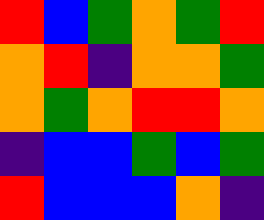[["red", "blue", "green", "orange", "green", "red"], ["orange", "red", "indigo", "orange", "orange", "green"], ["orange", "green", "orange", "red", "red", "orange"], ["indigo", "blue", "blue", "green", "blue", "green"], ["red", "blue", "blue", "blue", "orange", "indigo"]]